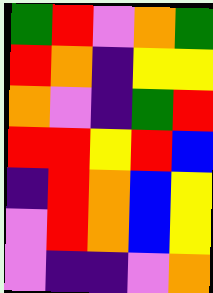[["green", "red", "violet", "orange", "green"], ["red", "orange", "indigo", "yellow", "yellow"], ["orange", "violet", "indigo", "green", "red"], ["red", "red", "yellow", "red", "blue"], ["indigo", "red", "orange", "blue", "yellow"], ["violet", "red", "orange", "blue", "yellow"], ["violet", "indigo", "indigo", "violet", "orange"]]